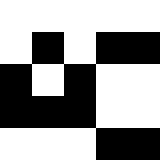[["white", "white", "white", "white", "white"], ["white", "black", "white", "black", "black"], ["black", "white", "black", "white", "white"], ["black", "black", "black", "white", "white"], ["white", "white", "white", "black", "black"]]